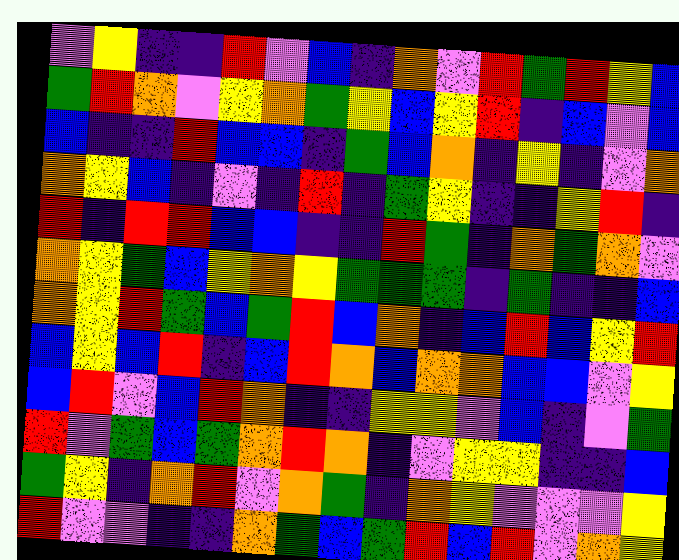[["violet", "yellow", "indigo", "indigo", "red", "violet", "blue", "indigo", "orange", "violet", "red", "green", "red", "yellow", "blue"], ["green", "red", "orange", "violet", "yellow", "orange", "green", "yellow", "blue", "yellow", "red", "indigo", "blue", "violet", "blue"], ["blue", "indigo", "indigo", "red", "blue", "blue", "indigo", "green", "blue", "orange", "indigo", "yellow", "indigo", "violet", "orange"], ["orange", "yellow", "blue", "indigo", "violet", "indigo", "red", "indigo", "green", "yellow", "indigo", "indigo", "yellow", "red", "indigo"], ["red", "indigo", "red", "red", "blue", "blue", "indigo", "indigo", "red", "green", "indigo", "orange", "green", "orange", "violet"], ["orange", "yellow", "green", "blue", "yellow", "orange", "yellow", "green", "green", "green", "indigo", "green", "indigo", "indigo", "blue"], ["orange", "yellow", "red", "green", "blue", "green", "red", "blue", "orange", "indigo", "blue", "red", "blue", "yellow", "red"], ["blue", "yellow", "blue", "red", "indigo", "blue", "red", "orange", "blue", "orange", "orange", "blue", "blue", "violet", "yellow"], ["blue", "red", "violet", "blue", "red", "orange", "indigo", "indigo", "yellow", "yellow", "violet", "blue", "indigo", "violet", "green"], ["red", "violet", "green", "blue", "green", "orange", "red", "orange", "indigo", "violet", "yellow", "yellow", "indigo", "indigo", "blue"], ["green", "yellow", "indigo", "orange", "red", "violet", "orange", "green", "indigo", "orange", "yellow", "violet", "violet", "violet", "yellow"], ["red", "violet", "violet", "indigo", "indigo", "orange", "green", "blue", "green", "red", "blue", "red", "violet", "orange", "yellow"]]